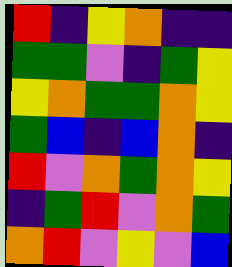[["red", "indigo", "yellow", "orange", "indigo", "indigo"], ["green", "green", "violet", "indigo", "green", "yellow"], ["yellow", "orange", "green", "green", "orange", "yellow"], ["green", "blue", "indigo", "blue", "orange", "indigo"], ["red", "violet", "orange", "green", "orange", "yellow"], ["indigo", "green", "red", "violet", "orange", "green"], ["orange", "red", "violet", "yellow", "violet", "blue"]]